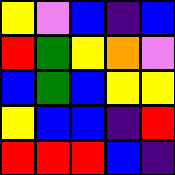[["yellow", "violet", "blue", "indigo", "blue"], ["red", "green", "yellow", "orange", "violet"], ["blue", "green", "blue", "yellow", "yellow"], ["yellow", "blue", "blue", "indigo", "red"], ["red", "red", "red", "blue", "indigo"]]